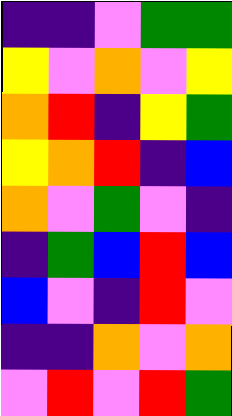[["indigo", "indigo", "violet", "green", "green"], ["yellow", "violet", "orange", "violet", "yellow"], ["orange", "red", "indigo", "yellow", "green"], ["yellow", "orange", "red", "indigo", "blue"], ["orange", "violet", "green", "violet", "indigo"], ["indigo", "green", "blue", "red", "blue"], ["blue", "violet", "indigo", "red", "violet"], ["indigo", "indigo", "orange", "violet", "orange"], ["violet", "red", "violet", "red", "green"]]